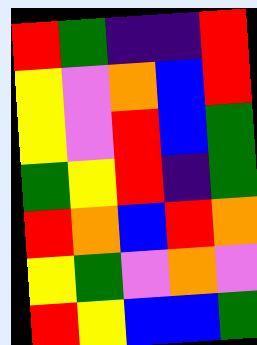[["red", "green", "indigo", "indigo", "red"], ["yellow", "violet", "orange", "blue", "red"], ["yellow", "violet", "red", "blue", "green"], ["green", "yellow", "red", "indigo", "green"], ["red", "orange", "blue", "red", "orange"], ["yellow", "green", "violet", "orange", "violet"], ["red", "yellow", "blue", "blue", "green"]]